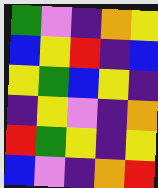[["green", "violet", "indigo", "orange", "yellow"], ["blue", "yellow", "red", "indigo", "blue"], ["yellow", "green", "blue", "yellow", "indigo"], ["indigo", "yellow", "violet", "indigo", "orange"], ["red", "green", "yellow", "indigo", "yellow"], ["blue", "violet", "indigo", "orange", "red"]]